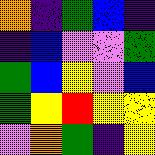[["orange", "indigo", "green", "blue", "indigo"], ["indigo", "blue", "violet", "violet", "green"], ["green", "blue", "yellow", "violet", "blue"], ["green", "yellow", "red", "yellow", "yellow"], ["violet", "orange", "green", "indigo", "yellow"]]